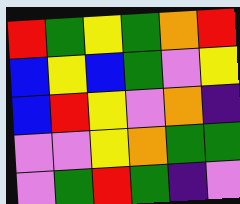[["red", "green", "yellow", "green", "orange", "red"], ["blue", "yellow", "blue", "green", "violet", "yellow"], ["blue", "red", "yellow", "violet", "orange", "indigo"], ["violet", "violet", "yellow", "orange", "green", "green"], ["violet", "green", "red", "green", "indigo", "violet"]]